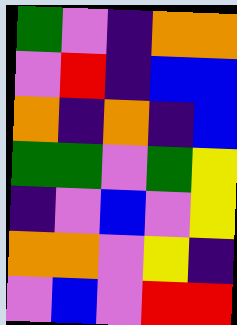[["green", "violet", "indigo", "orange", "orange"], ["violet", "red", "indigo", "blue", "blue"], ["orange", "indigo", "orange", "indigo", "blue"], ["green", "green", "violet", "green", "yellow"], ["indigo", "violet", "blue", "violet", "yellow"], ["orange", "orange", "violet", "yellow", "indigo"], ["violet", "blue", "violet", "red", "red"]]